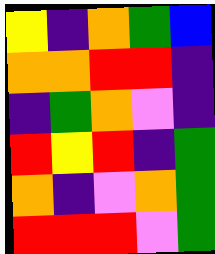[["yellow", "indigo", "orange", "green", "blue"], ["orange", "orange", "red", "red", "indigo"], ["indigo", "green", "orange", "violet", "indigo"], ["red", "yellow", "red", "indigo", "green"], ["orange", "indigo", "violet", "orange", "green"], ["red", "red", "red", "violet", "green"]]